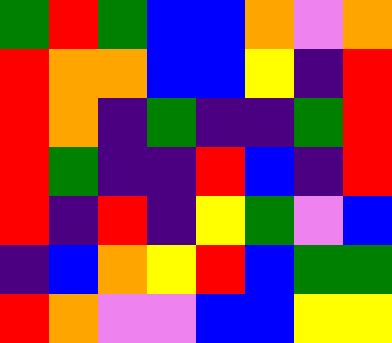[["green", "red", "green", "blue", "blue", "orange", "violet", "orange"], ["red", "orange", "orange", "blue", "blue", "yellow", "indigo", "red"], ["red", "orange", "indigo", "green", "indigo", "indigo", "green", "red"], ["red", "green", "indigo", "indigo", "red", "blue", "indigo", "red"], ["red", "indigo", "red", "indigo", "yellow", "green", "violet", "blue"], ["indigo", "blue", "orange", "yellow", "red", "blue", "green", "green"], ["red", "orange", "violet", "violet", "blue", "blue", "yellow", "yellow"]]